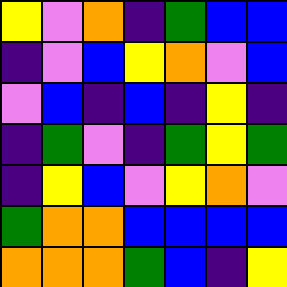[["yellow", "violet", "orange", "indigo", "green", "blue", "blue"], ["indigo", "violet", "blue", "yellow", "orange", "violet", "blue"], ["violet", "blue", "indigo", "blue", "indigo", "yellow", "indigo"], ["indigo", "green", "violet", "indigo", "green", "yellow", "green"], ["indigo", "yellow", "blue", "violet", "yellow", "orange", "violet"], ["green", "orange", "orange", "blue", "blue", "blue", "blue"], ["orange", "orange", "orange", "green", "blue", "indigo", "yellow"]]